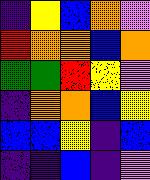[["indigo", "yellow", "blue", "orange", "violet"], ["red", "orange", "orange", "blue", "orange"], ["green", "green", "red", "yellow", "violet"], ["indigo", "orange", "orange", "blue", "yellow"], ["blue", "blue", "yellow", "indigo", "blue"], ["indigo", "indigo", "blue", "indigo", "violet"]]